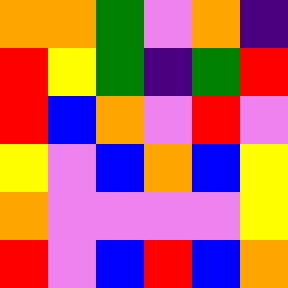[["orange", "orange", "green", "violet", "orange", "indigo"], ["red", "yellow", "green", "indigo", "green", "red"], ["red", "blue", "orange", "violet", "red", "violet"], ["yellow", "violet", "blue", "orange", "blue", "yellow"], ["orange", "violet", "violet", "violet", "violet", "yellow"], ["red", "violet", "blue", "red", "blue", "orange"]]